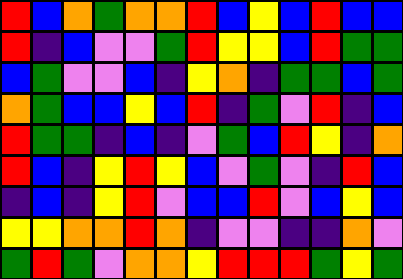[["red", "blue", "orange", "green", "orange", "orange", "red", "blue", "yellow", "blue", "red", "blue", "blue"], ["red", "indigo", "blue", "violet", "violet", "green", "red", "yellow", "yellow", "blue", "red", "green", "green"], ["blue", "green", "violet", "violet", "blue", "indigo", "yellow", "orange", "indigo", "green", "green", "blue", "green"], ["orange", "green", "blue", "blue", "yellow", "blue", "red", "indigo", "green", "violet", "red", "indigo", "blue"], ["red", "green", "green", "indigo", "blue", "indigo", "violet", "green", "blue", "red", "yellow", "indigo", "orange"], ["red", "blue", "indigo", "yellow", "red", "yellow", "blue", "violet", "green", "violet", "indigo", "red", "blue"], ["indigo", "blue", "indigo", "yellow", "red", "violet", "blue", "blue", "red", "violet", "blue", "yellow", "blue"], ["yellow", "yellow", "orange", "orange", "red", "orange", "indigo", "violet", "violet", "indigo", "indigo", "orange", "violet"], ["green", "red", "green", "violet", "orange", "orange", "yellow", "red", "red", "red", "green", "yellow", "green"]]